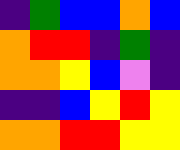[["indigo", "green", "blue", "blue", "orange", "blue"], ["orange", "red", "red", "indigo", "green", "indigo"], ["orange", "orange", "yellow", "blue", "violet", "indigo"], ["indigo", "indigo", "blue", "yellow", "red", "yellow"], ["orange", "orange", "red", "red", "yellow", "yellow"]]